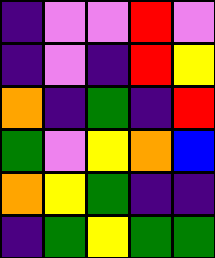[["indigo", "violet", "violet", "red", "violet"], ["indigo", "violet", "indigo", "red", "yellow"], ["orange", "indigo", "green", "indigo", "red"], ["green", "violet", "yellow", "orange", "blue"], ["orange", "yellow", "green", "indigo", "indigo"], ["indigo", "green", "yellow", "green", "green"]]